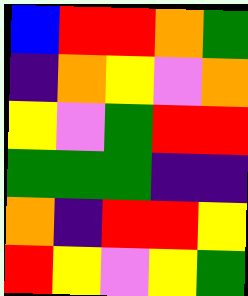[["blue", "red", "red", "orange", "green"], ["indigo", "orange", "yellow", "violet", "orange"], ["yellow", "violet", "green", "red", "red"], ["green", "green", "green", "indigo", "indigo"], ["orange", "indigo", "red", "red", "yellow"], ["red", "yellow", "violet", "yellow", "green"]]